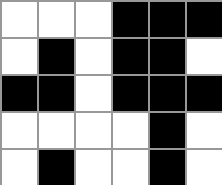[["white", "white", "white", "black", "black", "black"], ["white", "black", "white", "black", "black", "white"], ["black", "black", "white", "black", "black", "black"], ["white", "white", "white", "white", "black", "white"], ["white", "black", "white", "white", "black", "white"]]